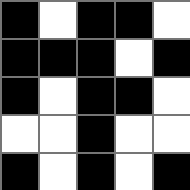[["black", "white", "black", "black", "white"], ["black", "black", "black", "white", "black"], ["black", "white", "black", "black", "white"], ["white", "white", "black", "white", "white"], ["black", "white", "black", "white", "black"]]